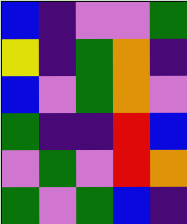[["blue", "indigo", "violet", "violet", "green"], ["yellow", "indigo", "green", "orange", "indigo"], ["blue", "violet", "green", "orange", "violet"], ["green", "indigo", "indigo", "red", "blue"], ["violet", "green", "violet", "red", "orange"], ["green", "violet", "green", "blue", "indigo"]]